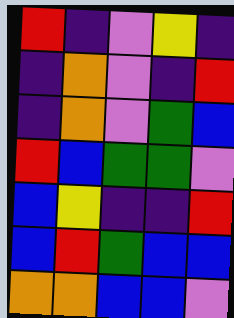[["red", "indigo", "violet", "yellow", "indigo"], ["indigo", "orange", "violet", "indigo", "red"], ["indigo", "orange", "violet", "green", "blue"], ["red", "blue", "green", "green", "violet"], ["blue", "yellow", "indigo", "indigo", "red"], ["blue", "red", "green", "blue", "blue"], ["orange", "orange", "blue", "blue", "violet"]]